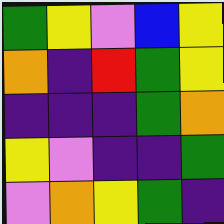[["green", "yellow", "violet", "blue", "yellow"], ["orange", "indigo", "red", "green", "yellow"], ["indigo", "indigo", "indigo", "green", "orange"], ["yellow", "violet", "indigo", "indigo", "green"], ["violet", "orange", "yellow", "green", "indigo"]]